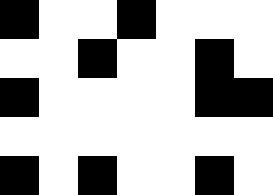[["black", "white", "white", "black", "white", "white", "white"], ["white", "white", "black", "white", "white", "black", "white"], ["black", "white", "white", "white", "white", "black", "black"], ["white", "white", "white", "white", "white", "white", "white"], ["black", "white", "black", "white", "white", "black", "white"]]